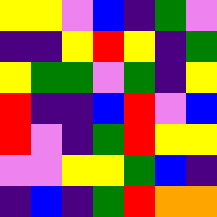[["yellow", "yellow", "violet", "blue", "indigo", "green", "violet"], ["indigo", "indigo", "yellow", "red", "yellow", "indigo", "green"], ["yellow", "green", "green", "violet", "green", "indigo", "yellow"], ["red", "indigo", "indigo", "blue", "red", "violet", "blue"], ["red", "violet", "indigo", "green", "red", "yellow", "yellow"], ["violet", "violet", "yellow", "yellow", "green", "blue", "indigo"], ["indigo", "blue", "indigo", "green", "red", "orange", "orange"]]